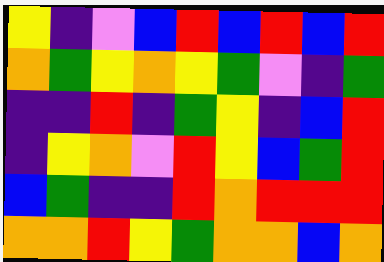[["yellow", "indigo", "violet", "blue", "red", "blue", "red", "blue", "red"], ["orange", "green", "yellow", "orange", "yellow", "green", "violet", "indigo", "green"], ["indigo", "indigo", "red", "indigo", "green", "yellow", "indigo", "blue", "red"], ["indigo", "yellow", "orange", "violet", "red", "yellow", "blue", "green", "red"], ["blue", "green", "indigo", "indigo", "red", "orange", "red", "red", "red"], ["orange", "orange", "red", "yellow", "green", "orange", "orange", "blue", "orange"]]